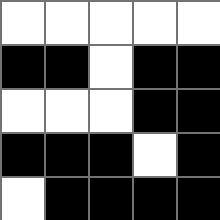[["white", "white", "white", "white", "white"], ["black", "black", "white", "black", "black"], ["white", "white", "white", "black", "black"], ["black", "black", "black", "white", "black"], ["white", "black", "black", "black", "black"]]